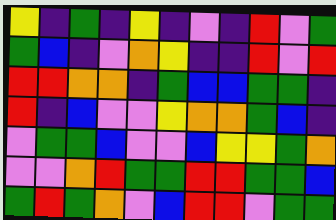[["yellow", "indigo", "green", "indigo", "yellow", "indigo", "violet", "indigo", "red", "violet", "green"], ["green", "blue", "indigo", "violet", "orange", "yellow", "indigo", "indigo", "red", "violet", "red"], ["red", "red", "orange", "orange", "indigo", "green", "blue", "blue", "green", "green", "indigo"], ["red", "indigo", "blue", "violet", "violet", "yellow", "orange", "orange", "green", "blue", "indigo"], ["violet", "green", "green", "blue", "violet", "violet", "blue", "yellow", "yellow", "green", "orange"], ["violet", "violet", "orange", "red", "green", "green", "red", "red", "green", "green", "blue"], ["green", "red", "green", "orange", "violet", "blue", "red", "red", "violet", "green", "green"]]